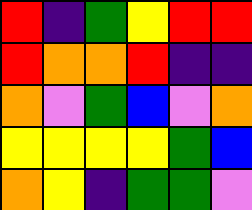[["red", "indigo", "green", "yellow", "red", "red"], ["red", "orange", "orange", "red", "indigo", "indigo"], ["orange", "violet", "green", "blue", "violet", "orange"], ["yellow", "yellow", "yellow", "yellow", "green", "blue"], ["orange", "yellow", "indigo", "green", "green", "violet"]]